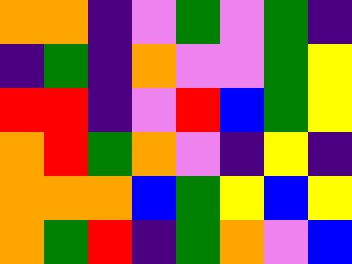[["orange", "orange", "indigo", "violet", "green", "violet", "green", "indigo"], ["indigo", "green", "indigo", "orange", "violet", "violet", "green", "yellow"], ["red", "red", "indigo", "violet", "red", "blue", "green", "yellow"], ["orange", "red", "green", "orange", "violet", "indigo", "yellow", "indigo"], ["orange", "orange", "orange", "blue", "green", "yellow", "blue", "yellow"], ["orange", "green", "red", "indigo", "green", "orange", "violet", "blue"]]